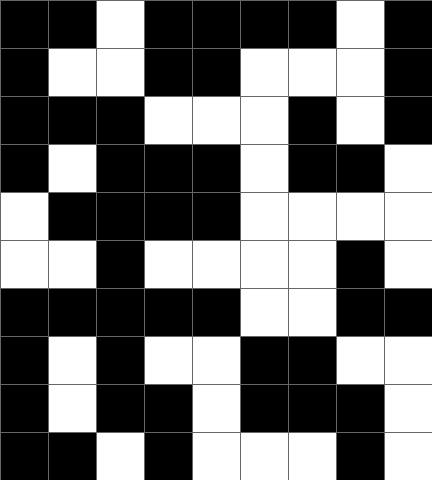[["black", "black", "white", "black", "black", "black", "black", "white", "black"], ["black", "white", "white", "black", "black", "white", "white", "white", "black"], ["black", "black", "black", "white", "white", "white", "black", "white", "black"], ["black", "white", "black", "black", "black", "white", "black", "black", "white"], ["white", "black", "black", "black", "black", "white", "white", "white", "white"], ["white", "white", "black", "white", "white", "white", "white", "black", "white"], ["black", "black", "black", "black", "black", "white", "white", "black", "black"], ["black", "white", "black", "white", "white", "black", "black", "white", "white"], ["black", "white", "black", "black", "white", "black", "black", "black", "white"], ["black", "black", "white", "black", "white", "white", "white", "black", "white"]]